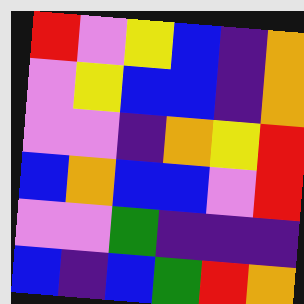[["red", "violet", "yellow", "blue", "indigo", "orange"], ["violet", "yellow", "blue", "blue", "indigo", "orange"], ["violet", "violet", "indigo", "orange", "yellow", "red"], ["blue", "orange", "blue", "blue", "violet", "red"], ["violet", "violet", "green", "indigo", "indigo", "indigo"], ["blue", "indigo", "blue", "green", "red", "orange"]]